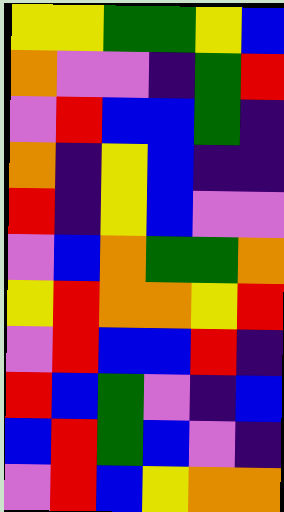[["yellow", "yellow", "green", "green", "yellow", "blue"], ["orange", "violet", "violet", "indigo", "green", "red"], ["violet", "red", "blue", "blue", "green", "indigo"], ["orange", "indigo", "yellow", "blue", "indigo", "indigo"], ["red", "indigo", "yellow", "blue", "violet", "violet"], ["violet", "blue", "orange", "green", "green", "orange"], ["yellow", "red", "orange", "orange", "yellow", "red"], ["violet", "red", "blue", "blue", "red", "indigo"], ["red", "blue", "green", "violet", "indigo", "blue"], ["blue", "red", "green", "blue", "violet", "indigo"], ["violet", "red", "blue", "yellow", "orange", "orange"]]